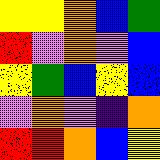[["yellow", "yellow", "orange", "blue", "green"], ["red", "violet", "orange", "violet", "blue"], ["yellow", "green", "blue", "yellow", "blue"], ["violet", "orange", "violet", "indigo", "orange"], ["red", "red", "orange", "blue", "yellow"]]